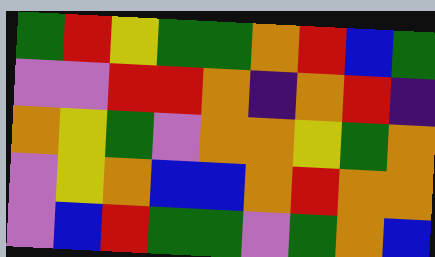[["green", "red", "yellow", "green", "green", "orange", "red", "blue", "green"], ["violet", "violet", "red", "red", "orange", "indigo", "orange", "red", "indigo"], ["orange", "yellow", "green", "violet", "orange", "orange", "yellow", "green", "orange"], ["violet", "yellow", "orange", "blue", "blue", "orange", "red", "orange", "orange"], ["violet", "blue", "red", "green", "green", "violet", "green", "orange", "blue"]]